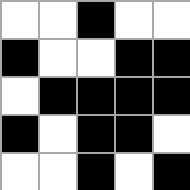[["white", "white", "black", "white", "white"], ["black", "white", "white", "black", "black"], ["white", "black", "black", "black", "black"], ["black", "white", "black", "black", "white"], ["white", "white", "black", "white", "black"]]